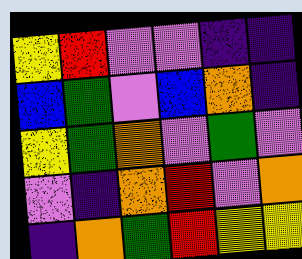[["yellow", "red", "violet", "violet", "indigo", "indigo"], ["blue", "green", "violet", "blue", "orange", "indigo"], ["yellow", "green", "orange", "violet", "green", "violet"], ["violet", "indigo", "orange", "red", "violet", "orange"], ["indigo", "orange", "green", "red", "yellow", "yellow"]]